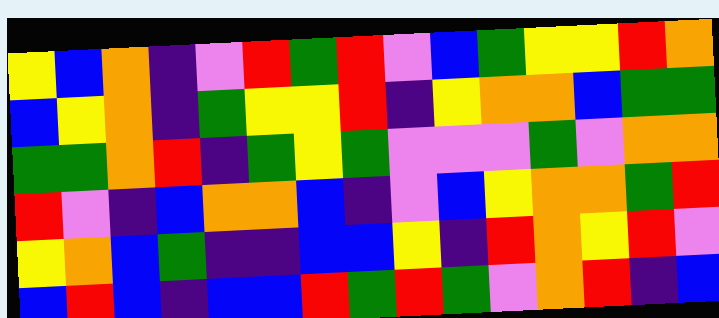[["yellow", "blue", "orange", "indigo", "violet", "red", "green", "red", "violet", "blue", "green", "yellow", "yellow", "red", "orange"], ["blue", "yellow", "orange", "indigo", "green", "yellow", "yellow", "red", "indigo", "yellow", "orange", "orange", "blue", "green", "green"], ["green", "green", "orange", "red", "indigo", "green", "yellow", "green", "violet", "violet", "violet", "green", "violet", "orange", "orange"], ["red", "violet", "indigo", "blue", "orange", "orange", "blue", "indigo", "violet", "blue", "yellow", "orange", "orange", "green", "red"], ["yellow", "orange", "blue", "green", "indigo", "indigo", "blue", "blue", "yellow", "indigo", "red", "orange", "yellow", "red", "violet"], ["blue", "red", "blue", "indigo", "blue", "blue", "red", "green", "red", "green", "violet", "orange", "red", "indigo", "blue"]]